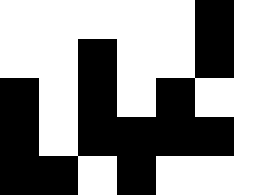[["white", "white", "white", "white", "white", "black", "white"], ["white", "white", "black", "white", "white", "black", "white"], ["black", "white", "black", "white", "black", "white", "white"], ["black", "white", "black", "black", "black", "black", "white"], ["black", "black", "white", "black", "white", "white", "white"]]